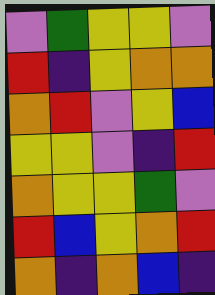[["violet", "green", "yellow", "yellow", "violet"], ["red", "indigo", "yellow", "orange", "orange"], ["orange", "red", "violet", "yellow", "blue"], ["yellow", "yellow", "violet", "indigo", "red"], ["orange", "yellow", "yellow", "green", "violet"], ["red", "blue", "yellow", "orange", "red"], ["orange", "indigo", "orange", "blue", "indigo"]]